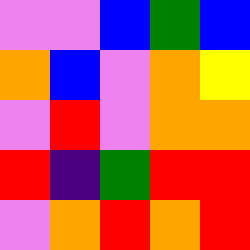[["violet", "violet", "blue", "green", "blue"], ["orange", "blue", "violet", "orange", "yellow"], ["violet", "red", "violet", "orange", "orange"], ["red", "indigo", "green", "red", "red"], ["violet", "orange", "red", "orange", "red"]]